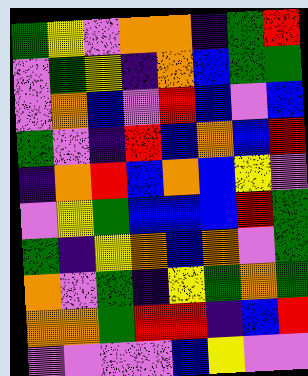[["green", "yellow", "violet", "orange", "orange", "indigo", "green", "red"], ["violet", "green", "yellow", "indigo", "orange", "blue", "green", "green"], ["violet", "orange", "blue", "violet", "red", "blue", "violet", "blue"], ["green", "violet", "indigo", "red", "blue", "orange", "blue", "red"], ["indigo", "orange", "red", "blue", "orange", "blue", "yellow", "violet"], ["violet", "yellow", "green", "blue", "blue", "blue", "red", "green"], ["green", "indigo", "yellow", "orange", "blue", "orange", "violet", "green"], ["orange", "violet", "green", "indigo", "yellow", "green", "orange", "green"], ["orange", "orange", "green", "red", "red", "indigo", "blue", "red"], ["violet", "violet", "violet", "violet", "blue", "yellow", "violet", "violet"]]